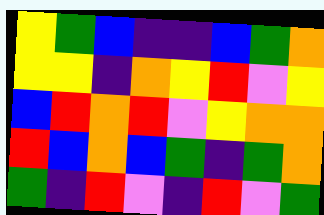[["yellow", "green", "blue", "indigo", "indigo", "blue", "green", "orange"], ["yellow", "yellow", "indigo", "orange", "yellow", "red", "violet", "yellow"], ["blue", "red", "orange", "red", "violet", "yellow", "orange", "orange"], ["red", "blue", "orange", "blue", "green", "indigo", "green", "orange"], ["green", "indigo", "red", "violet", "indigo", "red", "violet", "green"]]